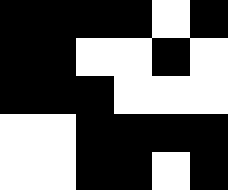[["black", "black", "black", "black", "white", "black"], ["black", "black", "white", "white", "black", "white"], ["black", "black", "black", "white", "white", "white"], ["white", "white", "black", "black", "black", "black"], ["white", "white", "black", "black", "white", "black"]]